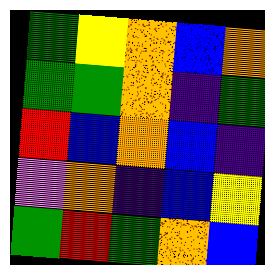[["green", "yellow", "orange", "blue", "orange"], ["green", "green", "orange", "indigo", "green"], ["red", "blue", "orange", "blue", "indigo"], ["violet", "orange", "indigo", "blue", "yellow"], ["green", "red", "green", "orange", "blue"]]